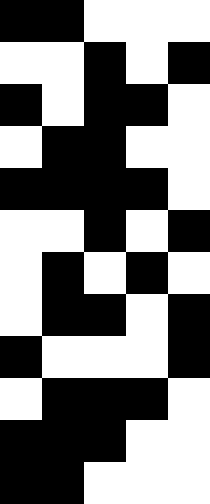[["black", "black", "white", "white", "white"], ["white", "white", "black", "white", "black"], ["black", "white", "black", "black", "white"], ["white", "black", "black", "white", "white"], ["black", "black", "black", "black", "white"], ["white", "white", "black", "white", "black"], ["white", "black", "white", "black", "white"], ["white", "black", "black", "white", "black"], ["black", "white", "white", "white", "black"], ["white", "black", "black", "black", "white"], ["black", "black", "black", "white", "white"], ["black", "black", "white", "white", "white"]]